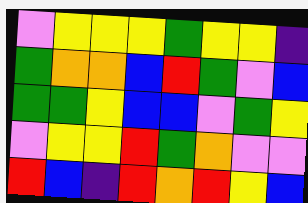[["violet", "yellow", "yellow", "yellow", "green", "yellow", "yellow", "indigo"], ["green", "orange", "orange", "blue", "red", "green", "violet", "blue"], ["green", "green", "yellow", "blue", "blue", "violet", "green", "yellow"], ["violet", "yellow", "yellow", "red", "green", "orange", "violet", "violet"], ["red", "blue", "indigo", "red", "orange", "red", "yellow", "blue"]]